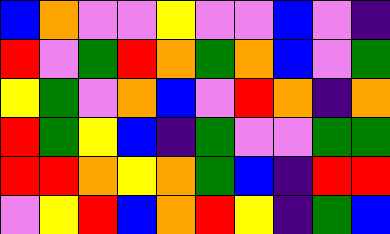[["blue", "orange", "violet", "violet", "yellow", "violet", "violet", "blue", "violet", "indigo"], ["red", "violet", "green", "red", "orange", "green", "orange", "blue", "violet", "green"], ["yellow", "green", "violet", "orange", "blue", "violet", "red", "orange", "indigo", "orange"], ["red", "green", "yellow", "blue", "indigo", "green", "violet", "violet", "green", "green"], ["red", "red", "orange", "yellow", "orange", "green", "blue", "indigo", "red", "red"], ["violet", "yellow", "red", "blue", "orange", "red", "yellow", "indigo", "green", "blue"]]